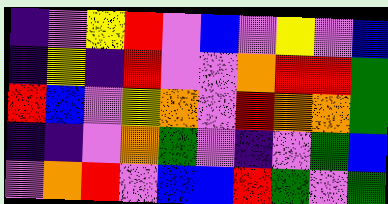[["indigo", "violet", "yellow", "red", "violet", "blue", "violet", "yellow", "violet", "blue"], ["indigo", "yellow", "indigo", "red", "violet", "violet", "orange", "red", "red", "green"], ["red", "blue", "violet", "yellow", "orange", "violet", "red", "orange", "orange", "green"], ["indigo", "indigo", "violet", "orange", "green", "violet", "indigo", "violet", "green", "blue"], ["violet", "orange", "red", "violet", "blue", "blue", "red", "green", "violet", "green"]]